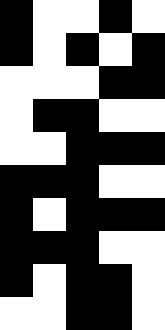[["black", "white", "white", "black", "white"], ["black", "white", "black", "white", "black"], ["white", "white", "white", "black", "black"], ["white", "black", "black", "white", "white"], ["white", "white", "black", "black", "black"], ["black", "black", "black", "white", "white"], ["black", "white", "black", "black", "black"], ["black", "black", "black", "white", "white"], ["black", "white", "black", "black", "white"], ["white", "white", "black", "black", "white"]]